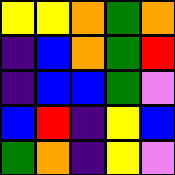[["yellow", "yellow", "orange", "green", "orange"], ["indigo", "blue", "orange", "green", "red"], ["indigo", "blue", "blue", "green", "violet"], ["blue", "red", "indigo", "yellow", "blue"], ["green", "orange", "indigo", "yellow", "violet"]]